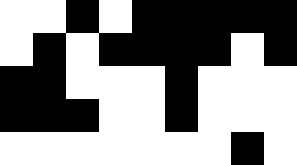[["white", "white", "black", "white", "black", "black", "black", "black", "black"], ["white", "black", "white", "black", "black", "black", "black", "white", "black"], ["black", "black", "white", "white", "white", "black", "white", "white", "white"], ["black", "black", "black", "white", "white", "black", "white", "white", "white"], ["white", "white", "white", "white", "white", "white", "white", "black", "white"]]